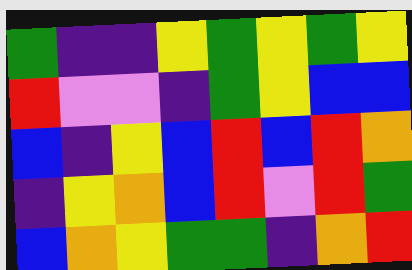[["green", "indigo", "indigo", "yellow", "green", "yellow", "green", "yellow"], ["red", "violet", "violet", "indigo", "green", "yellow", "blue", "blue"], ["blue", "indigo", "yellow", "blue", "red", "blue", "red", "orange"], ["indigo", "yellow", "orange", "blue", "red", "violet", "red", "green"], ["blue", "orange", "yellow", "green", "green", "indigo", "orange", "red"]]